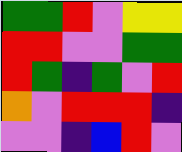[["green", "green", "red", "violet", "yellow", "yellow"], ["red", "red", "violet", "violet", "green", "green"], ["red", "green", "indigo", "green", "violet", "red"], ["orange", "violet", "red", "red", "red", "indigo"], ["violet", "violet", "indigo", "blue", "red", "violet"]]